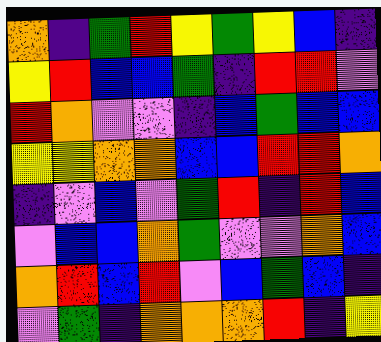[["orange", "indigo", "green", "red", "yellow", "green", "yellow", "blue", "indigo"], ["yellow", "red", "blue", "blue", "green", "indigo", "red", "red", "violet"], ["red", "orange", "violet", "violet", "indigo", "blue", "green", "blue", "blue"], ["yellow", "yellow", "orange", "orange", "blue", "blue", "red", "red", "orange"], ["indigo", "violet", "blue", "violet", "green", "red", "indigo", "red", "blue"], ["violet", "blue", "blue", "orange", "green", "violet", "violet", "orange", "blue"], ["orange", "red", "blue", "red", "violet", "blue", "green", "blue", "indigo"], ["violet", "green", "indigo", "orange", "orange", "orange", "red", "indigo", "yellow"]]